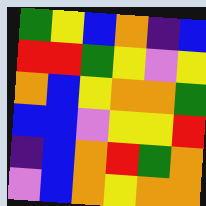[["green", "yellow", "blue", "orange", "indigo", "blue"], ["red", "red", "green", "yellow", "violet", "yellow"], ["orange", "blue", "yellow", "orange", "orange", "green"], ["blue", "blue", "violet", "yellow", "yellow", "red"], ["indigo", "blue", "orange", "red", "green", "orange"], ["violet", "blue", "orange", "yellow", "orange", "orange"]]